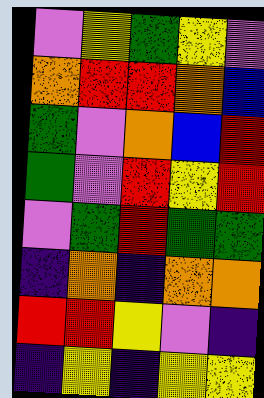[["violet", "yellow", "green", "yellow", "violet"], ["orange", "red", "red", "orange", "blue"], ["green", "violet", "orange", "blue", "red"], ["green", "violet", "red", "yellow", "red"], ["violet", "green", "red", "green", "green"], ["indigo", "orange", "indigo", "orange", "orange"], ["red", "red", "yellow", "violet", "indigo"], ["indigo", "yellow", "indigo", "yellow", "yellow"]]